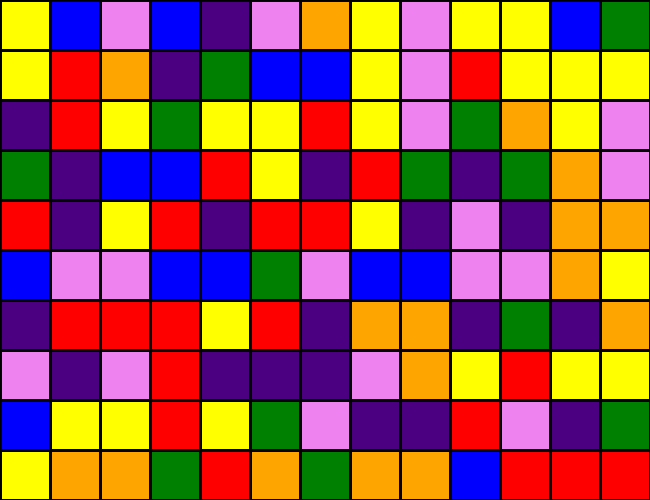[["yellow", "blue", "violet", "blue", "indigo", "violet", "orange", "yellow", "violet", "yellow", "yellow", "blue", "green"], ["yellow", "red", "orange", "indigo", "green", "blue", "blue", "yellow", "violet", "red", "yellow", "yellow", "yellow"], ["indigo", "red", "yellow", "green", "yellow", "yellow", "red", "yellow", "violet", "green", "orange", "yellow", "violet"], ["green", "indigo", "blue", "blue", "red", "yellow", "indigo", "red", "green", "indigo", "green", "orange", "violet"], ["red", "indigo", "yellow", "red", "indigo", "red", "red", "yellow", "indigo", "violet", "indigo", "orange", "orange"], ["blue", "violet", "violet", "blue", "blue", "green", "violet", "blue", "blue", "violet", "violet", "orange", "yellow"], ["indigo", "red", "red", "red", "yellow", "red", "indigo", "orange", "orange", "indigo", "green", "indigo", "orange"], ["violet", "indigo", "violet", "red", "indigo", "indigo", "indigo", "violet", "orange", "yellow", "red", "yellow", "yellow"], ["blue", "yellow", "yellow", "red", "yellow", "green", "violet", "indigo", "indigo", "red", "violet", "indigo", "green"], ["yellow", "orange", "orange", "green", "red", "orange", "green", "orange", "orange", "blue", "red", "red", "red"]]